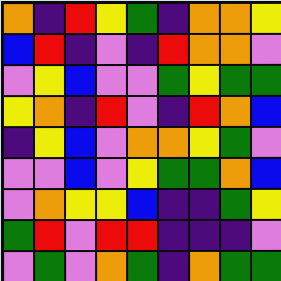[["orange", "indigo", "red", "yellow", "green", "indigo", "orange", "orange", "yellow"], ["blue", "red", "indigo", "violet", "indigo", "red", "orange", "orange", "violet"], ["violet", "yellow", "blue", "violet", "violet", "green", "yellow", "green", "green"], ["yellow", "orange", "indigo", "red", "violet", "indigo", "red", "orange", "blue"], ["indigo", "yellow", "blue", "violet", "orange", "orange", "yellow", "green", "violet"], ["violet", "violet", "blue", "violet", "yellow", "green", "green", "orange", "blue"], ["violet", "orange", "yellow", "yellow", "blue", "indigo", "indigo", "green", "yellow"], ["green", "red", "violet", "red", "red", "indigo", "indigo", "indigo", "violet"], ["violet", "green", "violet", "orange", "green", "indigo", "orange", "green", "green"]]